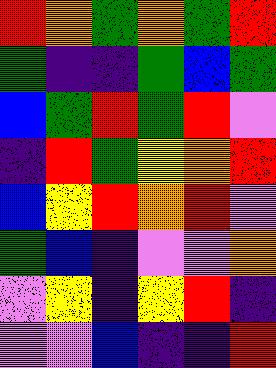[["red", "orange", "green", "orange", "green", "red"], ["green", "indigo", "indigo", "green", "blue", "green"], ["blue", "green", "red", "green", "red", "violet"], ["indigo", "red", "green", "yellow", "orange", "red"], ["blue", "yellow", "red", "orange", "red", "violet"], ["green", "blue", "indigo", "violet", "violet", "orange"], ["violet", "yellow", "indigo", "yellow", "red", "indigo"], ["violet", "violet", "blue", "indigo", "indigo", "red"]]